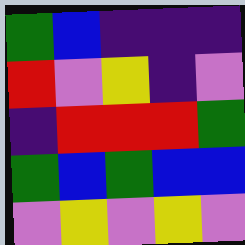[["green", "blue", "indigo", "indigo", "indigo"], ["red", "violet", "yellow", "indigo", "violet"], ["indigo", "red", "red", "red", "green"], ["green", "blue", "green", "blue", "blue"], ["violet", "yellow", "violet", "yellow", "violet"]]